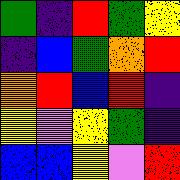[["green", "indigo", "red", "green", "yellow"], ["indigo", "blue", "green", "orange", "red"], ["orange", "red", "blue", "red", "indigo"], ["yellow", "violet", "yellow", "green", "indigo"], ["blue", "blue", "yellow", "violet", "red"]]